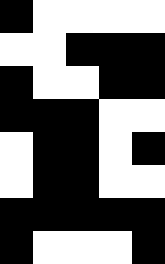[["black", "white", "white", "white", "white"], ["white", "white", "black", "black", "black"], ["black", "white", "white", "black", "black"], ["black", "black", "black", "white", "white"], ["white", "black", "black", "white", "black"], ["white", "black", "black", "white", "white"], ["black", "black", "black", "black", "black"], ["black", "white", "white", "white", "black"]]